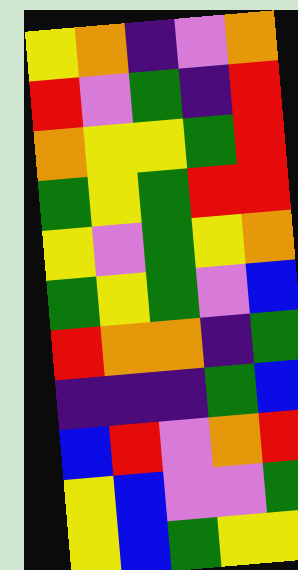[["yellow", "orange", "indigo", "violet", "orange"], ["red", "violet", "green", "indigo", "red"], ["orange", "yellow", "yellow", "green", "red"], ["green", "yellow", "green", "red", "red"], ["yellow", "violet", "green", "yellow", "orange"], ["green", "yellow", "green", "violet", "blue"], ["red", "orange", "orange", "indigo", "green"], ["indigo", "indigo", "indigo", "green", "blue"], ["blue", "red", "violet", "orange", "red"], ["yellow", "blue", "violet", "violet", "green"], ["yellow", "blue", "green", "yellow", "yellow"]]